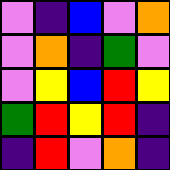[["violet", "indigo", "blue", "violet", "orange"], ["violet", "orange", "indigo", "green", "violet"], ["violet", "yellow", "blue", "red", "yellow"], ["green", "red", "yellow", "red", "indigo"], ["indigo", "red", "violet", "orange", "indigo"]]